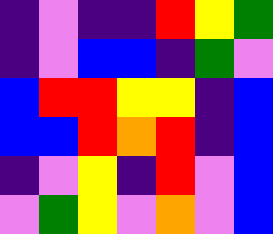[["indigo", "violet", "indigo", "indigo", "red", "yellow", "green"], ["indigo", "violet", "blue", "blue", "indigo", "green", "violet"], ["blue", "red", "red", "yellow", "yellow", "indigo", "blue"], ["blue", "blue", "red", "orange", "red", "indigo", "blue"], ["indigo", "violet", "yellow", "indigo", "red", "violet", "blue"], ["violet", "green", "yellow", "violet", "orange", "violet", "blue"]]